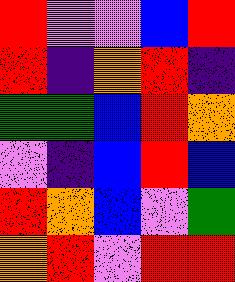[["red", "violet", "violet", "blue", "red"], ["red", "indigo", "orange", "red", "indigo"], ["green", "green", "blue", "red", "orange"], ["violet", "indigo", "blue", "red", "blue"], ["red", "orange", "blue", "violet", "green"], ["orange", "red", "violet", "red", "red"]]